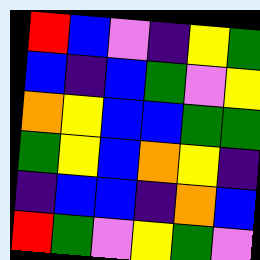[["red", "blue", "violet", "indigo", "yellow", "green"], ["blue", "indigo", "blue", "green", "violet", "yellow"], ["orange", "yellow", "blue", "blue", "green", "green"], ["green", "yellow", "blue", "orange", "yellow", "indigo"], ["indigo", "blue", "blue", "indigo", "orange", "blue"], ["red", "green", "violet", "yellow", "green", "violet"]]